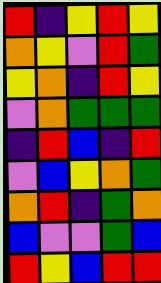[["red", "indigo", "yellow", "red", "yellow"], ["orange", "yellow", "violet", "red", "green"], ["yellow", "orange", "indigo", "red", "yellow"], ["violet", "orange", "green", "green", "green"], ["indigo", "red", "blue", "indigo", "red"], ["violet", "blue", "yellow", "orange", "green"], ["orange", "red", "indigo", "green", "orange"], ["blue", "violet", "violet", "green", "blue"], ["red", "yellow", "blue", "red", "red"]]